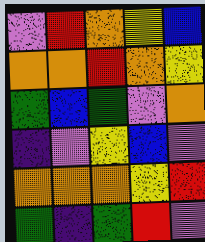[["violet", "red", "orange", "yellow", "blue"], ["orange", "orange", "red", "orange", "yellow"], ["green", "blue", "green", "violet", "orange"], ["indigo", "violet", "yellow", "blue", "violet"], ["orange", "orange", "orange", "yellow", "red"], ["green", "indigo", "green", "red", "violet"]]